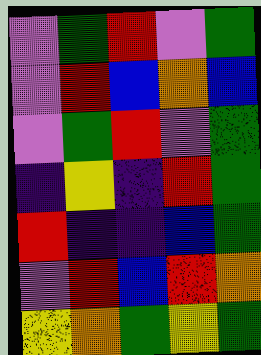[["violet", "green", "red", "violet", "green"], ["violet", "red", "blue", "orange", "blue"], ["violet", "green", "red", "violet", "green"], ["indigo", "yellow", "indigo", "red", "green"], ["red", "indigo", "indigo", "blue", "green"], ["violet", "red", "blue", "red", "orange"], ["yellow", "orange", "green", "yellow", "green"]]